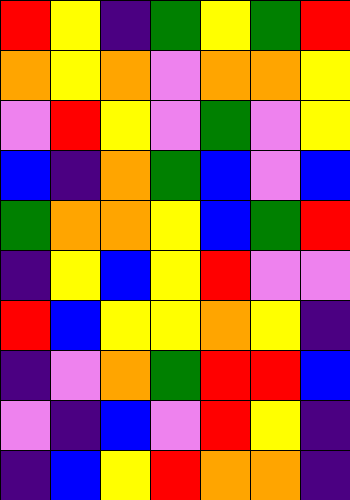[["red", "yellow", "indigo", "green", "yellow", "green", "red"], ["orange", "yellow", "orange", "violet", "orange", "orange", "yellow"], ["violet", "red", "yellow", "violet", "green", "violet", "yellow"], ["blue", "indigo", "orange", "green", "blue", "violet", "blue"], ["green", "orange", "orange", "yellow", "blue", "green", "red"], ["indigo", "yellow", "blue", "yellow", "red", "violet", "violet"], ["red", "blue", "yellow", "yellow", "orange", "yellow", "indigo"], ["indigo", "violet", "orange", "green", "red", "red", "blue"], ["violet", "indigo", "blue", "violet", "red", "yellow", "indigo"], ["indigo", "blue", "yellow", "red", "orange", "orange", "indigo"]]